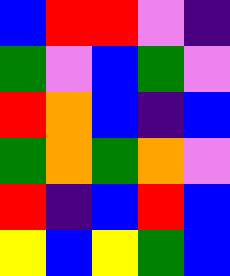[["blue", "red", "red", "violet", "indigo"], ["green", "violet", "blue", "green", "violet"], ["red", "orange", "blue", "indigo", "blue"], ["green", "orange", "green", "orange", "violet"], ["red", "indigo", "blue", "red", "blue"], ["yellow", "blue", "yellow", "green", "blue"]]